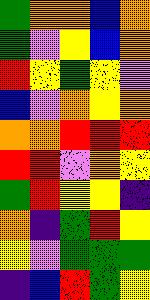[["green", "orange", "orange", "blue", "orange"], ["green", "violet", "yellow", "blue", "orange"], ["red", "yellow", "green", "yellow", "violet"], ["blue", "violet", "orange", "yellow", "orange"], ["orange", "orange", "red", "red", "red"], ["red", "red", "violet", "orange", "yellow"], ["green", "red", "yellow", "yellow", "indigo"], ["orange", "indigo", "green", "red", "yellow"], ["yellow", "violet", "green", "green", "green"], ["indigo", "blue", "red", "green", "yellow"]]